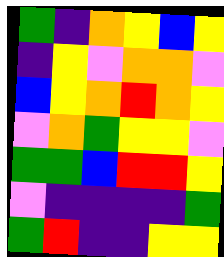[["green", "indigo", "orange", "yellow", "blue", "yellow"], ["indigo", "yellow", "violet", "orange", "orange", "violet"], ["blue", "yellow", "orange", "red", "orange", "yellow"], ["violet", "orange", "green", "yellow", "yellow", "violet"], ["green", "green", "blue", "red", "red", "yellow"], ["violet", "indigo", "indigo", "indigo", "indigo", "green"], ["green", "red", "indigo", "indigo", "yellow", "yellow"]]